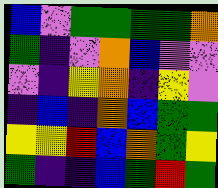[["blue", "violet", "green", "green", "green", "green", "orange"], ["green", "indigo", "violet", "orange", "blue", "violet", "violet"], ["violet", "indigo", "yellow", "orange", "indigo", "yellow", "violet"], ["indigo", "blue", "indigo", "orange", "blue", "green", "green"], ["yellow", "yellow", "red", "blue", "orange", "green", "yellow"], ["green", "indigo", "indigo", "blue", "green", "red", "green"]]